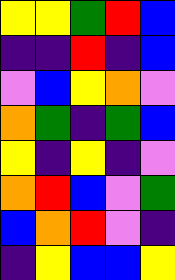[["yellow", "yellow", "green", "red", "blue"], ["indigo", "indigo", "red", "indigo", "blue"], ["violet", "blue", "yellow", "orange", "violet"], ["orange", "green", "indigo", "green", "blue"], ["yellow", "indigo", "yellow", "indigo", "violet"], ["orange", "red", "blue", "violet", "green"], ["blue", "orange", "red", "violet", "indigo"], ["indigo", "yellow", "blue", "blue", "yellow"]]